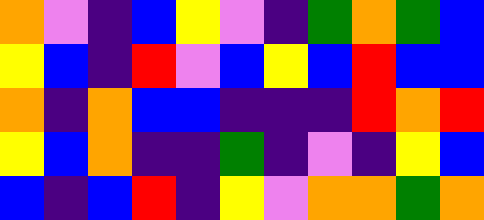[["orange", "violet", "indigo", "blue", "yellow", "violet", "indigo", "green", "orange", "green", "blue"], ["yellow", "blue", "indigo", "red", "violet", "blue", "yellow", "blue", "red", "blue", "blue"], ["orange", "indigo", "orange", "blue", "blue", "indigo", "indigo", "indigo", "red", "orange", "red"], ["yellow", "blue", "orange", "indigo", "indigo", "green", "indigo", "violet", "indigo", "yellow", "blue"], ["blue", "indigo", "blue", "red", "indigo", "yellow", "violet", "orange", "orange", "green", "orange"]]